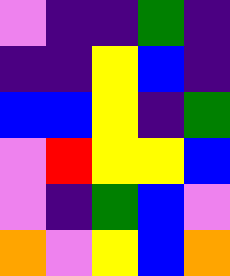[["violet", "indigo", "indigo", "green", "indigo"], ["indigo", "indigo", "yellow", "blue", "indigo"], ["blue", "blue", "yellow", "indigo", "green"], ["violet", "red", "yellow", "yellow", "blue"], ["violet", "indigo", "green", "blue", "violet"], ["orange", "violet", "yellow", "blue", "orange"]]